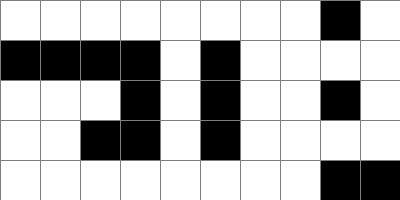[["white", "white", "white", "white", "white", "white", "white", "white", "black", "white"], ["black", "black", "black", "black", "white", "black", "white", "white", "white", "white"], ["white", "white", "white", "black", "white", "black", "white", "white", "black", "white"], ["white", "white", "black", "black", "white", "black", "white", "white", "white", "white"], ["white", "white", "white", "white", "white", "white", "white", "white", "black", "black"]]